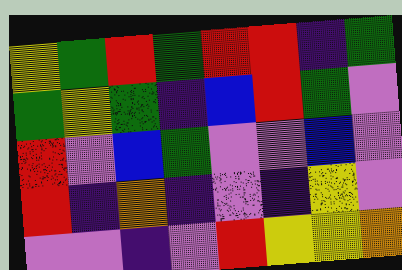[["yellow", "green", "red", "green", "red", "red", "indigo", "green"], ["green", "yellow", "green", "indigo", "blue", "red", "green", "violet"], ["red", "violet", "blue", "green", "violet", "violet", "blue", "violet"], ["red", "indigo", "orange", "indigo", "violet", "indigo", "yellow", "violet"], ["violet", "violet", "indigo", "violet", "red", "yellow", "yellow", "orange"]]